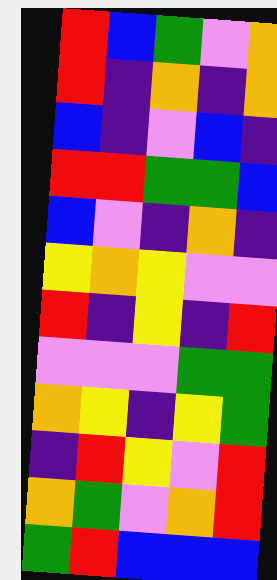[["red", "blue", "green", "violet", "orange"], ["red", "indigo", "orange", "indigo", "orange"], ["blue", "indigo", "violet", "blue", "indigo"], ["red", "red", "green", "green", "blue"], ["blue", "violet", "indigo", "orange", "indigo"], ["yellow", "orange", "yellow", "violet", "violet"], ["red", "indigo", "yellow", "indigo", "red"], ["violet", "violet", "violet", "green", "green"], ["orange", "yellow", "indigo", "yellow", "green"], ["indigo", "red", "yellow", "violet", "red"], ["orange", "green", "violet", "orange", "red"], ["green", "red", "blue", "blue", "blue"]]